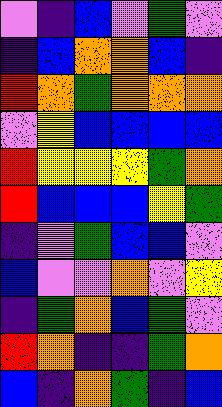[["violet", "indigo", "blue", "violet", "green", "violet"], ["indigo", "blue", "orange", "orange", "blue", "indigo"], ["red", "orange", "green", "orange", "orange", "orange"], ["violet", "yellow", "blue", "blue", "blue", "blue"], ["red", "yellow", "yellow", "yellow", "green", "orange"], ["red", "blue", "blue", "blue", "yellow", "green"], ["indigo", "violet", "green", "blue", "blue", "violet"], ["blue", "violet", "violet", "orange", "violet", "yellow"], ["indigo", "green", "orange", "blue", "green", "violet"], ["red", "orange", "indigo", "indigo", "green", "orange"], ["blue", "indigo", "orange", "green", "indigo", "blue"]]